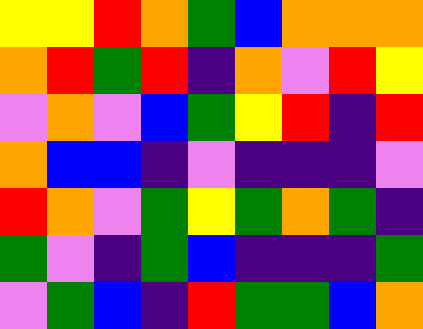[["yellow", "yellow", "red", "orange", "green", "blue", "orange", "orange", "orange"], ["orange", "red", "green", "red", "indigo", "orange", "violet", "red", "yellow"], ["violet", "orange", "violet", "blue", "green", "yellow", "red", "indigo", "red"], ["orange", "blue", "blue", "indigo", "violet", "indigo", "indigo", "indigo", "violet"], ["red", "orange", "violet", "green", "yellow", "green", "orange", "green", "indigo"], ["green", "violet", "indigo", "green", "blue", "indigo", "indigo", "indigo", "green"], ["violet", "green", "blue", "indigo", "red", "green", "green", "blue", "orange"]]